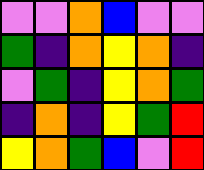[["violet", "violet", "orange", "blue", "violet", "violet"], ["green", "indigo", "orange", "yellow", "orange", "indigo"], ["violet", "green", "indigo", "yellow", "orange", "green"], ["indigo", "orange", "indigo", "yellow", "green", "red"], ["yellow", "orange", "green", "blue", "violet", "red"]]